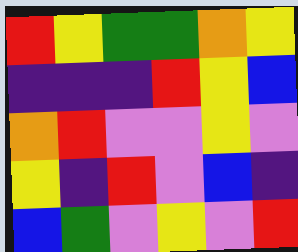[["red", "yellow", "green", "green", "orange", "yellow"], ["indigo", "indigo", "indigo", "red", "yellow", "blue"], ["orange", "red", "violet", "violet", "yellow", "violet"], ["yellow", "indigo", "red", "violet", "blue", "indigo"], ["blue", "green", "violet", "yellow", "violet", "red"]]